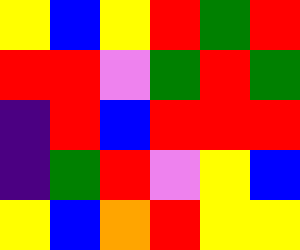[["yellow", "blue", "yellow", "red", "green", "red"], ["red", "red", "violet", "green", "red", "green"], ["indigo", "red", "blue", "red", "red", "red"], ["indigo", "green", "red", "violet", "yellow", "blue"], ["yellow", "blue", "orange", "red", "yellow", "yellow"]]